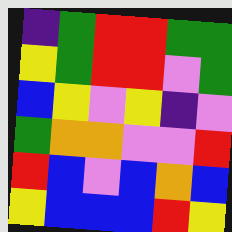[["indigo", "green", "red", "red", "green", "green"], ["yellow", "green", "red", "red", "violet", "green"], ["blue", "yellow", "violet", "yellow", "indigo", "violet"], ["green", "orange", "orange", "violet", "violet", "red"], ["red", "blue", "violet", "blue", "orange", "blue"], ["yellow", "blue", "blue", "blue", "red", "yellow"]]